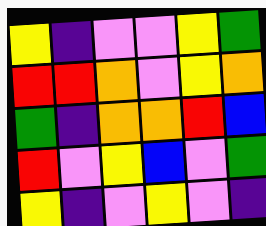[["yellow", "indigo", "violet", "violet", "yellow", "green"], ["red", "red", "orange", "violet", "yellow", "orange"], ["green", "indigo", "orange", "orange", "red", "blue"], ["red", "violet", "yellow", "blue", "violet", "green"], ["yellow", "indigo", "violet", "yellow", "violet", "indigo"]]